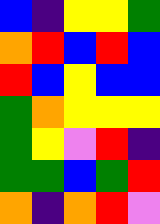[["blue", "indigo", "yellow", "yellow", "green"], ["orange", "red", "blue", "red", "blue"], ["red", "blue", "yellow", "blue", "blue"], ["green", "orange", "yellow", "yellow", "yellow"], ["green", "yellow", "violet", "red", "indigo"], ["green", "green", "blue", "green", "red"], ["orange", "indigo", "orange", "red", "violet"]]